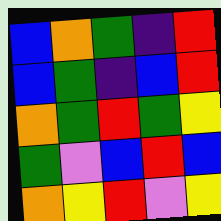[["blue", "orange", "green", "indigo", "red"], ["blue", "green", "indigo", "blue", "red"], ["orange", "green", "red", "green", "yellow"], ["green", "violet", "blue", "red", "blue"], ["orange", "yellow", "red", "violet", "yellow"]]